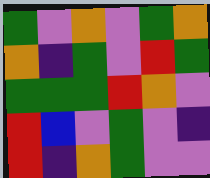[["green", "violet", "orange", "violet", "green", "orange"], ["orange", "indigo", "green", "violet", "red", "green"], ["green", "green", "green", "red", "orange", "violet"], ["red", "blue", "violet", "green", "violet", "indigo"], ["red", "indigo", "orange", "green", "violet", "violet"]]